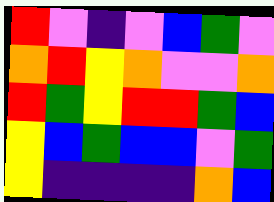[["red", "violet", "indigo", "violet", "blue", "green", "violet"], ["orange", "red", "yellow", "orange", "violet", "violet", "orange"], ["red", "green", "yellow", "red", "red", "green", "blue"], ["yellow", "blue", "green", "blue", "blue", "violet", "green"], ["yellow", "indigo", "indigo", "indigo", "indigo", "orange", "blue"]]